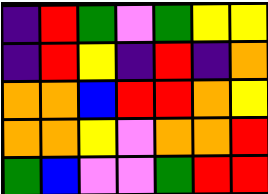[["indigo", "red", "green", "violet", "green", "yellow", "yellow"], ["indigo", "red", "yellow", "indigo", "red", "indigo", "orange"], ["orange", "orange", "blue", "red", "red", "orange", "yellow"], ["orange", "orange", "yellow", "violet", "orange", "orange", "red"], ["green", "blue", "violet", "violet", "green", "red", "red"]]